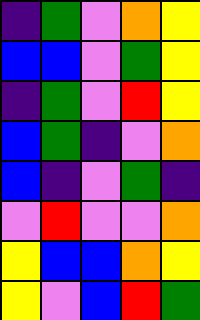[["indigo", "green", "violet", "orange", "yellow"], ["blue", "blue", "violet", "green", "yellow"], ["indigo", "green", "violet", "red", "yellow"], ["blue", "green", "indigo", "violet", "orange"], ["blue", "indigo", "violet", "green", "indigo"], ["violet", "red", "violet", "violet", "orange"], ["yellow", "blue", "blue", "orange", "yellow"], ["yellow", "violet", "blue", "red", "green"]]